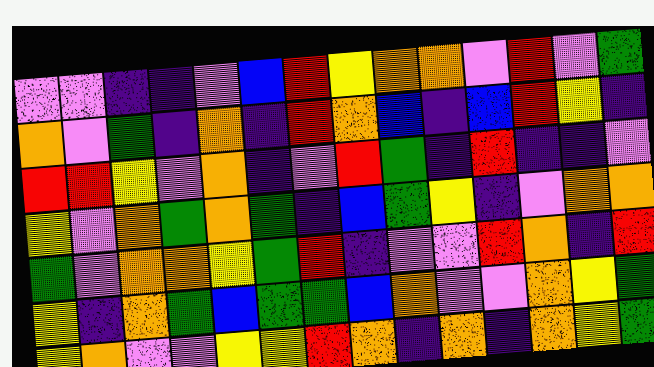[["violet", "violet", "indigo", "indigo", "violet", "blue", "red", "yellow", "orange", "orange", "violet", "red", "violet", "green"], ["orange", "violet", "green", "indigo", "orange", "indigo", "red", "orange", "blue", "indigo", "blue", "red", "yellow", "indigo"], ["red", "red", "yellow", "violet", "orange", "indigo", "violet", "red", "green", "indigo", "red", "indigo", "indigo", "violet"], ["yellow", "violet", "orange", "green", "orange", "green", "indigo", "blue", "green", "yellow", "indigo", "violet", "orange", "orange"], ["green", "violet", "orange", "orange", "yellow", "green", "red", "indigo", "violet", "violet", "red", "orange", "indigo", "red"], ["yellow", "indigo", "orange", "green", "blue", "green", "green", "blue", "orange", "violet", "violet", "orange", "yellow", "green"], ["yellow", "orange", "violet", "violet", "yellow", "yellow", "red", "orange", "indigo", "orange", "indigo", "orange", "yellow", "green"]]